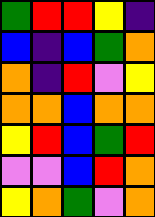[["green", "red", "red", "yellow", "indigo"], ["blue", "indigo", "blue", "green", "orange"], ["orange", "indigo", "red", "violet", "yellow"], ["orange", "orange", "blue", "orange", "orange"], ["yellow", "red", "blue", "green", "red"], ["violet", "violet", "blue", "red", "orange"], ["yellow", "orange", "green", "violet", "orange"]]